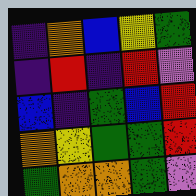[["indigo", "orange", "blue", "yellow", "green"], ["indigo", "red", "indigo", "red", "violet"], ["blue", "indigo", "green", "blue", "red"], ["orange", "yellow", "green", "green", "red"], ["green", "orange", "orange", "green", "violet"]]